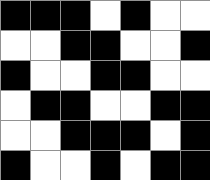[["black", "black", "black", "white", "black", "white", "white"], ["white", "white", "black", "black", "white", "white", "black"], ["black", "white", "white", "black", "black", "white", "white"], ["white", "black", "black", "white", "white", "black", "black"], ["white", "white", "black", "black", "black", "white", "black"], ["black", "white", "white", "black", "white", "black", "black"]]